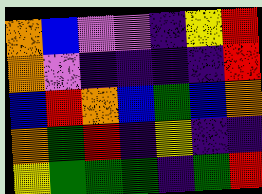[["orange", "blue", "violet", "violet", "indigo", "yellow", "red"], ["orange", "violet", "indigo", "indigo", "indigo", "indigo", "red"], ["blue", "red", "orange", "blue", "green", "blue", "orange"], ["orange", "green", "red", "indigo", "yellow", "indigo", "indigo"], ["yellow", "green", "green", "green", "indigo", "green", "red"]]